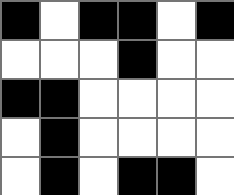[["black", "white", "black", "black", "white", "black"], ["white", "white", "white", "black", "white", "white"], ["black", "black", "white", "white", "white", "white"], ["white", "black", "white", "white", "white", "white"], ["white", "black", "white", "black", "black", "white"]]